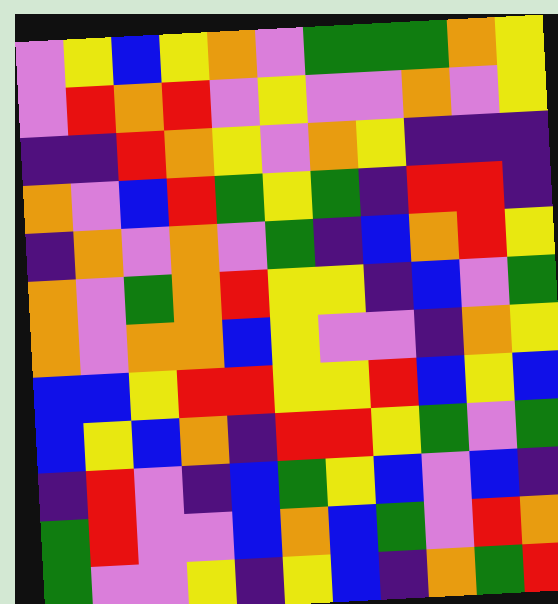[["violet", "yellow", "blue", "yellow", "orange", "violet", "green", "green", "green", "orange", "yellow"], ["violet", "red", "orange", "red", "violet", "yellow", "violet", "violet", "orange", "violet", "yellow"], ["indigo", "indigo", "red", "orange", "yellow", "violet", "orange", "yellow", "indigo", "indigo", "indigo"], ["orange", "violet", "blue", "red", "green", "yellow", "green", "indigo", "red", "red", "indigo"], ["indigo", "orange", "violet", "orange", "violet", "green", "indigo", "blue", "orange", "red", "yellow"], ["orange", "violet", "green", "orange", "red", "yellow", "yellow", "indigo", "blue", "violet", "green"], ["orange", "violet", "orange", "orange", "blue", "yellow", "violet", "violet", "indigo", "orange", "yellow"], ["blue", "blue", "yellow", "red", "red", "yellow", "yellow", "red", "blue", "yellow", "blue"], ["blue", "yellow", "blue", "orange", "indigo", "red", "red", "yellow", "green", "violet", "green"], ["indigo", "red", "violet", "indigo", "blue", "green", "yellow", "blue", "violet", "blue", "indigo"], ["green", "red", "violet", "violet", "blue", "orange", "blue", "green", "violet", "red", "orange"], ["green", "violet", "violet", "yellow", "indigo", "yellow", "blue", "indigo", "orange", "green", "red"]]